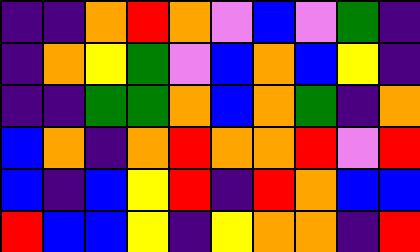[["indigo", "indigo", "orange", "red", "orange", "violet", "blue", "violet", "green", "indigo"], ["indigo", "orange", "yellow", "green", "violet", "blue", "orange", "blue", "yellow", "indigo"], ["indigo", "indigo", "green", "green", "orange", "blue", "orange", "green", "indigo", "orange"], ["blue", "orange", "indigo", "orange", "red", "orange", "orange", "red", "violet", "red"], ["blue", "indigo", "blue", "yellow", "red", "indigo", "red", "orange", "blue", "blue"], ["red", "blue", "blue", "yellow", "indigo", "yellow", "orange", "orange", "indigo", "red"]]